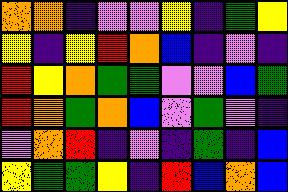[["orange", "orange", "indigo", "violet", "violet", "yellow", "indigo", "green", "yellow"], ["yellow", "indigo", "yellow", "red", "orange", "blue", "indigo", "violet", "indigo"], ["red", "yellow", "orange", "green", "green", "violet", "violet", "blue", "green"], ["red", "orange", "green", "orange", "blue", "violet", "green", "violet", "indigo"], ["violet", "orange", "red", "indigo", "violet", "indigo", "green", "indigo", "blue"], ["yellow", "green", "green", "yellow", "indigo", "red", "blue", "orange", "blue"]]